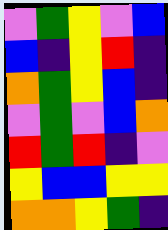[["violet", "green", "yellow", "violet", "blue"], ["blue", "indigo", "yellow", "red", "indigo"], ["orange", "green", "yellow", "blue", "indigo"], ["violet", "green", "violet", "blue", "orange"], ["red", "green", "red", "indigo", "violet"], ["yellow", "blue", "blue", "yellow", "yellow"], ["orange", "orange", "yellow", "green", "indigo"]]